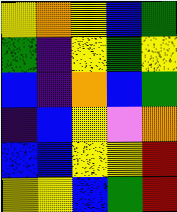[["yellow", "orange", "yellow", "blue", "green"], ["green", "indigo", "yellow", "green", "yellow"], ["blue", "indigo", "orange", "blue", "green"], ["indigo", "blue", "yellow", "violet", "orange"], ["blue", "blue", "yellow", "yellow", "red"], ["yellow", "yellow", "blue", "green", "red"]]